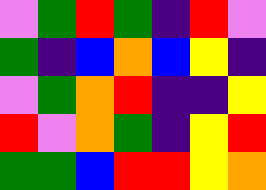[["violet", "green", "red", "green", "indigo", "red", "violet"], ["green", "indigo", "blue", "orange", "blue", "yellow", "indigo"], ["violet", "green", "orange", "red", "indigo", "indigo", "yellow"], ["red", "violet", "orange", "green", "indigo", "yellow", "red"], ["green", "green", "blue", "red", "red", "yellow", "orange"]]